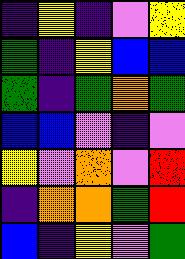[["indigo", "yellow", "indigo", "violet", "yellow"], ["green", "indigo", "yellow", "blue", "blue"], ["green", "indigo", "green", "orange", "green"], ["blue", "blue", "violet", "indigo", "violet"], ["yellow", "violet", "orange", "violet", "red"], ["indigo", "orange", "orange", "green", "red"], ["blue", "indigo", "yellow", "violet", "green"]]